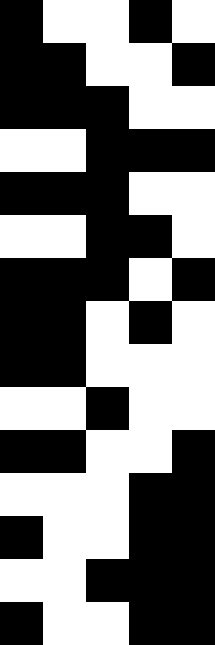[["black", "white", "white", "black", "white"], ["black", "black", "white", "white", "black"], ["black", "black", "black", "white", "white"], ["white", "white", "black", "black", "black"], ["black", "black", "black", "white", "white"], ["white", "white", "black", "black", "white"], ["black", "black", "black", "white", "black"], ["black", "black", "white", "black", "white"], ["black", "black", "white", "white", "white"], ["white", "white", "black", "white", "white"], ["black", "black", "white", "white", "black"], ["white", "white", "white", "black", "black"], ["black", "white", "white", "black", "black"], ["white", "white", "black", "black", "black"], ["black", "white", "white", "black", "black"]]